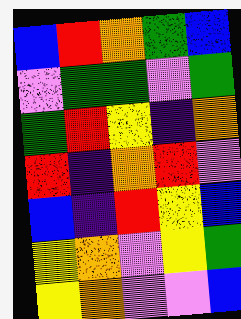[["blue", "red", "orange", "green", "blue"], ["violet", "green", "green", "violet", "green"], ["green", "red", "yellow", "indigo", "orange"], ["red", "indigo", "orange", "red", "violet"], ["blue", "indigo", "red", "yellow", "blue"], ["yellow", "orange", "violet", "yellow", "green"], ["yellow", "orange", "violet", "violet", "blue"]]